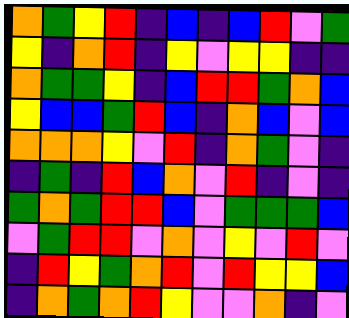[["orange", "green", "yellow", "red", "indigo", "blue", "indigo", "blue", "red", "violet", "green"], ["yellow", "indigo", "orange", "red", "indigo", "yellow", "violet", "yellow", "yellow", "indigo", "indigo"], ["orange", "green", "green", "yellow", "indigo", "blue", "red", "red", "green", "orange", "blue"], ["yellow", "blue", "blue", "green", "red", "blue", "indigo", "orange", "blue", "violet", "blue"], ["orange", "orange", "orange", "yellow", "violet", "red", "indigo", "orange", "green", "violet", "indigo"], ["indigo", "green", "indigo", "red", "blue", "orange", "violet", "red", "indigo", "violet", "indigo"], ["green", "orange", "green", "red", "red", "blue", "violet", "green", "green", "green", "blue"], ["violet", "green", "red", "red", "violet", "orange", "violet", "yellow", "violet", "red", "violet"], ["indigo", "red", "yellow", "green", "orange", "red", "violet", "red", "yellow", "yellow", "blue"], ["indigo", "orange", "green", "orange", "red", "yellow", "violet", "violet", "orange", "indigo", "violet"]]